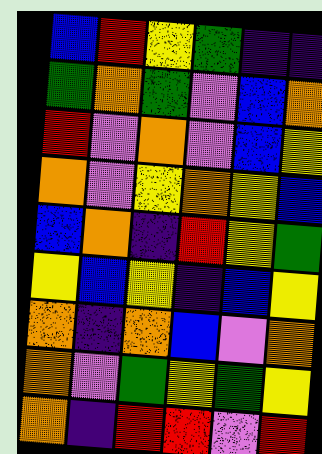[["blue", "red", "yellow", "green", "indigo", "indigo"], ["green", "orange", "green", "violet", "blue", "orange"], ["red", "violet", "orange", "violet", "blue", "yellow"], ["orange", "violet", "yellow", "orange", "yellow", "blue"], ["blue", "orange", "indigo", "red", "yellow", "green"], ["yellow", "blue", "yellow", "indigo", "blue", "yellow"], ["orange", "indigo", "orange", "blue", "violet", "orange"], ["orange", "violet", "green", "yellow", "green", "yellow"], ["orange", "indigo", "red", "red", "violet", "red"]]